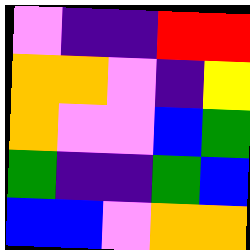[["violet", "indigo", "indigo", "red", "red"], ["orange", "orange", "violet", "indigo", "yellow"], ["orange", "violet", "violet", "blue", "green"], ["green", "indigo", "indigo", "green", "blue"], ["blue", "blue", "violet", "orange", "orange"]]